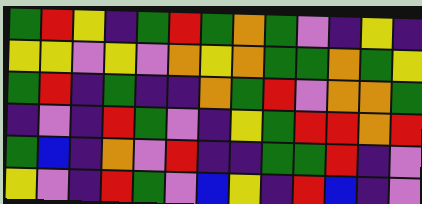[["green", "red", "yellow", "indigo", "green", "red", "green", "orange", "green", "violet", "indigo", "yellow", "indigo"], ["yellow", "yellow", "violet", "yellow", "violet", "orange", "yellow", "orange", "green", "green", "orange", "green", "yellow"], ["green", "red", "indigo", "green", "indigo", "indigo", "orange", "green", "red", "violet", "orange", "orange", "green"], ["indigo", "violet", "indigo", "red", "green", "violet", "indigo", "yellow", "green", "red", "red", "orange", "red"], ["green", "blue", "indigo", "orange", "violet", "red", "indigo", "indigo", "green", "green", "red", "indigo", "violet"], ["yellow", "violet", "indigo", "red", "green", "violet", "blue", "yellow", "indigo", "red", "blue", "indigo", "violet"]]